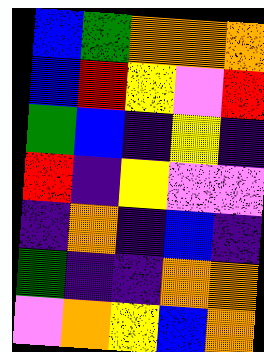[["blue", "green", "orange", "orange", "orange"], ["blue", "red", "yellow", "violet", "red"], ["green", "blue", "indigo", "yellow", "indigo"], ["red", "indigo", "yellow", "violet", "violet"], ["indigo", "orange", "indigo", "blue", "indigo"], ["green", "indigo", "indigo", "orange", "orange"], ["violet", "orange", "yellow", "blue", "orange"]]